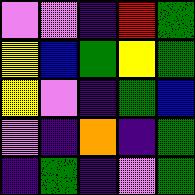[["violet", "violet", "indigo", "red", "green"], ["yellow", "blue", "green", "yellow", "green"], ["yellow", "violet", "indigo", "green", "blue"], ["violet", "indigo", "orange", "indigo", "green"], ["indigo", "green", "indigo", "violet", "green"]]